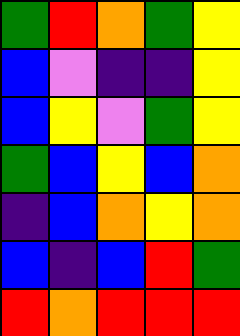[["green", "red", "orange", "green", "yellow"], ["blue", "violet", "indigo", "indigo", "yellow"], ["blue", "yellow", "violet", "green", "yellow"], ["green", "blue", "yellow", "blue", "orange"], ["indigo", "blue", "orange", "yellow", "orange"], ["blue", "indigo", "blue", "red", "green"], ["red", "orange", "red", "red", "red"]]